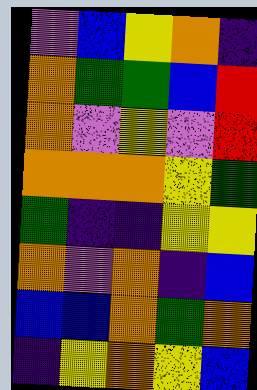[["violet", "blue", "yellow", "orange", "indigo"], ["orange", "green", "green", "blue", "red"], ["orange", "violet", "yellow", "violet", "red"], ["orange", "orange", "orange", "yellow", "green"], ["green", "indigo", "indigo", "yellow", "yellow"], ["orange", "violet", "orange", "indigo", "blue"], ["blue", "blue", "orange", "green", "orange"], ["indigo", "yellow", "orange", "yellow", "blue"]]